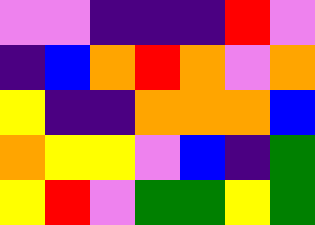[["violet", "violet", "indigo", "indigo", "indigo", "red", "violet"], ["indigo", "blue", "orange", "red", "orange", "violet", "orange"], ["yellow", "indigo", "indigo", "orange", "orange", "orange", "blue"], ["orange", "yellow", "yellow", "violet", "blue", "indigo", "green"], ["yellow", "red", "violet", "green", "green", "yellow", "green"]]